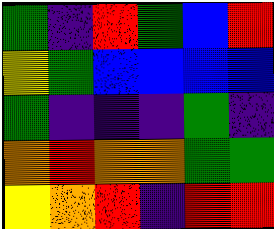[["green", "indigo", "red", "green", "blue", "red"], ["yellow", "green", "blue", "blue", "blue", "blue"], ["green", "indigo", "indigo", "indigo", "green", "indigo"], ["orange", "red", "orange", "orange", "green", "green"], ["yellow", "orange", "red", "indigo", "red", "red"]]